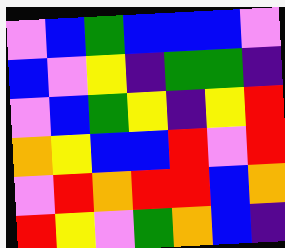[["violet", "blue", "green", "blue", "blue", "blue", "violet"], ["blue", "violet", "yellow", "indigo", "green", "green", "indigo"], ["violet", "blue", "green", "yellow", "indigo", "yellow", "red"], ["orange", "yellow", "blue", "blue", "red", "violet", "red"], ["violet", "red", "orange", "red", "red", "blue", "orange"], ["red", "yellow", "violet", "green", "orange", "blue", "indigo"]]